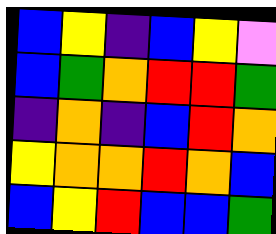[["blue", "yellow", "indigo", "blue", "yellow", "violet"], ["blue", "green", "orange", "red", "red", "green"], ["indigo", "orange", "indigo", "blue", "red", "orange"], ["yellow", "orange", "orange", "red", "orange", "blue"], ["blue", "yellow", "red", "blue", "blue", "green"]]